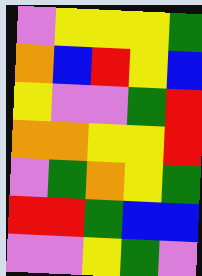[["violet", "yellow", "yellow", "yellow", "green"], ["orange", "blue", "red", "yellow", "blue"], ["yellow", "violet", "violet", "green", "red"], ["orange", "orange", "yellow", "yellow", "red"], ["violet", "green", "orange", "yellow", "green"], ["red", "red", "green", "blue", "blue"], ["violet", "violet", "yellow", "green", "violet"]]